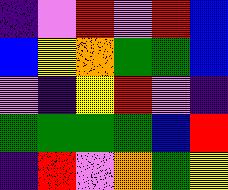[["indigo", "violet", "red", "violet", "red", "blue"], ["blue", "yellow", "orange", "green", "green", "blue"], ["violet", "indigo", "yellow", "red", "violet", "indigo"], ["green", "green", "green", "green", "blue", "red"], ["indigo", "red", "violet", "orange", "green", "yellow"]]